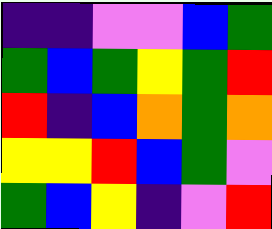[["indigo", "indigo", "violet", "violet", "blue", "green"], ["green", "blue", "green", "yellow", "green", "red"], ["red", "indigo", "blue", "orange", "green", "orange"], ["yellow", "yellow", "red", "blue", "green", "violet"], ["green", "blue", "yellow", "indigo", "violet", "red"]]